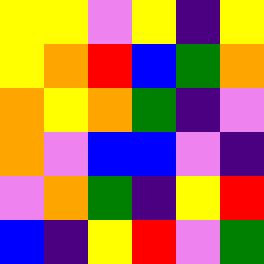[["yellow", "yellow", "violet", "yellow", "indigo", "yellow"], ["yellow", "orange", "red", "blue", "green", "orange"], ["orange", "yellow", "orange", "green", "indigo", "violet"], ["orange", "violet", "blue", "blue", "violet", "indigo"], ["violet", "orange", "green", "indigo", "yellow", "red"], ["blue", "indigo", "yellow", "red", "violet", "green"]]